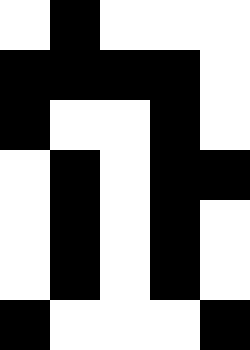[["white", "black", "white", "white", "white"], ["black", "black", "black", "black", "white"], ["black", "white", "white", "black", "white"], ["white", "black", "white", "black", "black"], ["white", "black", "white", "black", "white"], ["white", "black", "white", "black", "white"], ["black", "white", "white", "white", "black"]]